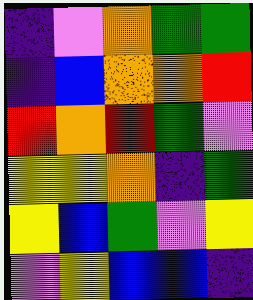[["indigo", "violet", "orange", "green", "green"], ["indigo", "blue", "orange", "orange", "red"], ["red", "orange", "red", "green", "violet"], ["yellow", "yellow", "orange", "indigo", "green"], ["yellow", "blue", "green", "violet", "yellow"], ["violet", "yellow", "blue", "blue", "indigo"]]